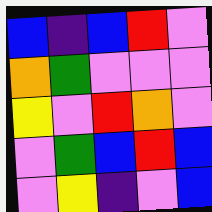[["blue", "indigo", "blue", "red", "violet"], ["orange", "green", "violet", "violet", "violet"], ["yellow", "violet", "red", "orange", "violet"], ["violet", "green", "blue", "red", "blue"], ["violet", "yellow", "indigo", "violet", "blue"]]